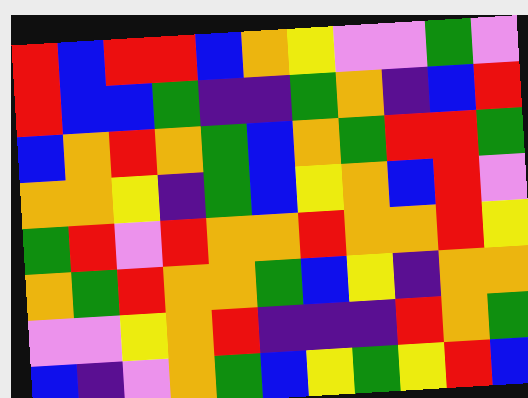[["red", "blue", "red", "red", "blue", "orange", "yellow", "violet", "violet", "green", "violet"], ["red", "blue", "blue", "green", "indigo", "indigo", "green", "orange", "indigo", "blue", "red"], ["blue", "orange", "red", "orange", "green", "blue", "orange", "green", "red", "red", "green"], ["orange", "orange", "yellow", "indigo", "green", "blue", "yellow", "orange", "blue", "red", "violet"], ["green", "red", "violet", "red", "orange", "orange", "red", "orange", "orange", "red", "yellow"], ["orange", "green", "red", "orange", "orange", "green", "blue", "yellow", "indigo", "orange", "orange"], ["violet", "violet", "yellow", "orange", "red", "indigo", "indigo", "indigo", "red", "orange", "green"], ["blue", "indigo", "violet", "orange", "green", "blue", "yellow", "green", "yellow", "red", "blue"]]